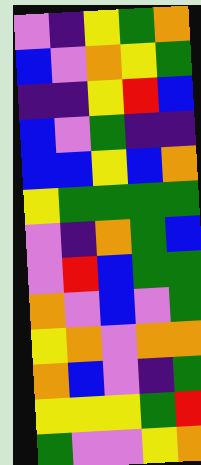[["violet", "indigo", "yellow", "green", "orange"], ["blue", "violet", "orange", "yellow", "green"], ["indigo", "indigo", "yellow", "red", "blue"], ["blue", "violet", "green", "indigo", "indigo"], ["blue", "blue", "yellow", "blue", "orange"], ["yellow", "green", "green", "green", "green"], ["violet", "indigo", "orange", "green", "blue"], ["violet", "red", "blue", "green", "green"], ["orange", "violet", "blue", "violet", "green"], ["yellow", "orange", "violet", "orange", "orange"], ["orange", "blue", "violet", "indigo", "green"], ["yellow", "yellow", "yellow", "green", "red"], ["green", "violet", "violet", "yellow", "orange"]]